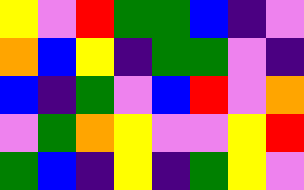[["yellow", "violet", "red", "green", "green", "blue", "indigo", "violet"], ["orange", "blue", "yellow", "indigo", "green", "green", "violet", "indigo"], ["blue", "indigo", "green", "violet", "blue", "red", "violet", "orange"], ["violet", "green", "orange", "yellow", "violet", "violet", "yellow", "red"], ["green", "blue", "indigo", "yellow", "indigo", "green", "yellow", "violet"]]